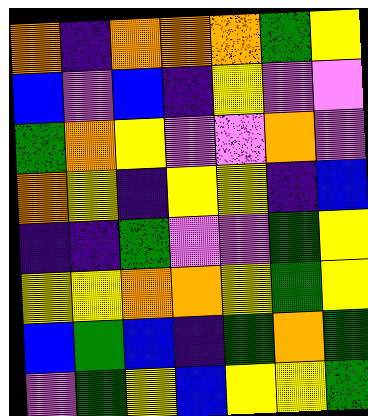[["orange", "indigo", "orange", "orange", "orange", "green", "yellow"], ["blue", "violet", "blue", "indigo", "yellow", "violet", "violet"], ["green", "orange", "yellow", "violet", "violet", "orange", "violet"], ["orange", "yellow", "indigo", "yellow", "yellow", "indigo", "blue"], ["indigo", "indigo", "green", "violet", "violet", "green", "yellow"], ["yellow", "yellow", "orange", "orange", "yellow", "green", "yellow"], ["blue", "green", "blue", "indigo", "green", "orange", "green"], ["violet", "green", "yellow", "blue", "yellow", "yellow", "green"]]